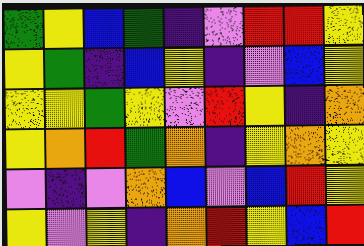[["green", "yellow", "blue", "green", "indigo", "violet", "red", "red", "yellow"], ["yellow", "green", "indigo", "blue", "yellow", "indigo", "violet", "blue", "yellow"], ["yellow", "yellow", "green", "yellow", "violet", "red", "yellow", "indigo", "orange"], ["yellow", "orange", "red", "green", "orange", "indigo", "yellow", "orange", "yellow"], ["violet", "indigo", "violet", "orange", "blue", "violet", "blue", "red", "yellow"], ["yellow", "violet", "yellow", "indigo", "orange", "red", "yellow", "blue", "red"]]